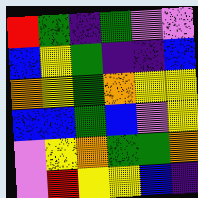[["red", "green", "indigo", "green", "violet", "violet"], ["blue", "yellow", "green", "indigo", "indigo", "blue"], ["orange", "yellow", "green", "orange", "yellow", "yellow"], ["blue", "blue", "green", "blue", "violet", "yellow"], ["violet", "yellow", "orange", "green", "green", "orange"], ["violet", "red", "yellow", "yellow", "blue", "indigo"]]